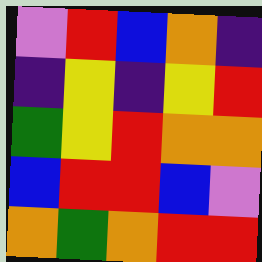[["violet", "red", "blue", "orange", "indigo"], ["indigo", "yellow", "indigo", "yellow", "red"], ["green", "yellow", "red", "orange", "orange"], ["blue", "red", "red", "blue", "violet"], ["orange", "green", "orange", "red", "red"]]